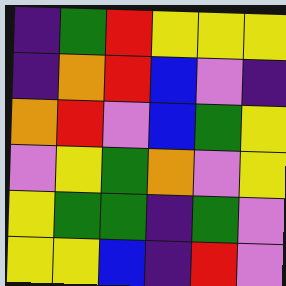[["indigo", "green", "red", "yellow", "yellow", "yellow"], ["indigo", "orange", "red", "blue", "violet", "indigo"], ["orange", "red", "violet", "blue", "green", "yellow"], ["violet", "yellow", "green", "orange", "violet", "yellow"], ["yellow", "green", "green", "indigo", "green", "violet"], ["yellow", "yellow", "blue", "indigo", "red", "violet"]]